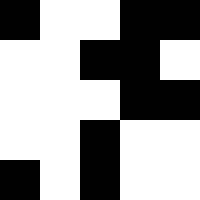[["black", "white", "white", "black", "black"], ["white", "white", "black", "black", "white"], ["white", "white", "white", "black", "black"], ["white", "white", "black", "white", "white"], ["black", "white", "black", "white", "white"]]